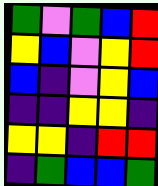[["green", "violet", "green", "blue", "red"], ["yellow", "blue", "violet", "yellow", "red"], ["blue", "indigo", "violet", "yellow", "blue"], ["indigo", "indigo", "yellow", "yellow", "indigo"], ["yellow", "yellow", "indigo", "red", "red"], ["indigo", "green", "blue", "blue", "green"]]